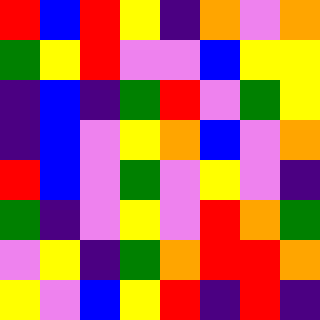[["red", "blue", "red", "yellow", "indigo", "orange", "violet", "orange"], ["green", "yellow", "red", "violet", "violet", "blue", "yellow", "yellow"], ["indigo", "blue", "indigo", "green", "red", "violet", "green", "yellow"], ["indigo", "blue", "violet", "yellow", "orange", "blue", "violet", "orange"], ["red", "blue", "violet", "green", "violet", "yellow", "violet", "indigo"], ["green", "indigo", "violet", "yellow", "violet", "red", "orange", "green"], ["violet", "yellow", "indigo", "green", "orange", "red", "red", "orange"], ["yellow", "violet", "blue", "yellow", "red", "indigo", "red", "indigo"]]